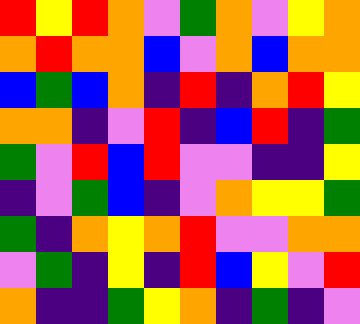[["red", "yellow", "red", "orange", "violet", "green", "orange", "violet", "yellow", "orange"], ["orange", "red", "orange", "orange", "blue", "violet", "orange", "blue", "orange", "orange"], ["blue", "green", "blue", "orange", "indigo", "red", "indigo", "orange", "red", "yellow"], ["orange", "orange", "indigo", "violet", "red", "indigo", "blue", "red", "indigo", "green"], ["green", "violet", "red", "blue", "red", "violet", "violet", "indigo", "indigo", "yellow"], ["indigo", "violet", "green", "blue", "indigo", "violet", "orange", "yellow", "yellow", "green"], ["green", "indigo", "orange", "yellow", "orange", "red", "violet", "violet", "orange", "orange"], ["violet", "green", "indigo", "yellow", "indigo", "red", "blue", "yellow", "violet", "red"], ["orange", "indigo", "indigo", "green", "yellow", "orange", "indigo", "green", "indigo", "violet"]]